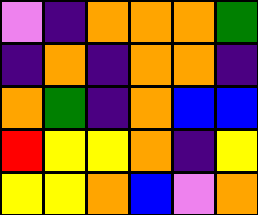[["violet", "indigo", "orange", "orange", "orange", "green"], ["indigo", "orange", "indigo", "orange", "orange", "indigo"], ["orange", "green", "indigo", "orange", "blue", "blue"], ["red", "yellow", "yellow", "orange", "indigo", "yellow"], ["yellow", "yellow", "orange", "blue", "violet", "orange"]]